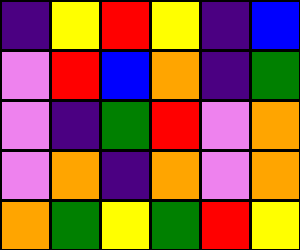[["indigo", "yellow", "red", "yellow", "indigo", "blue"], ["violet", "red", "blue", "orange", "indigo", "green"], ["violet", "indigo", "green", "red", "violet", "orange"], ["violet", "orange", "indigo", "orange", "violet", "orange"], ["orange", "green", "yellow", "green", "red", "yellow"]]